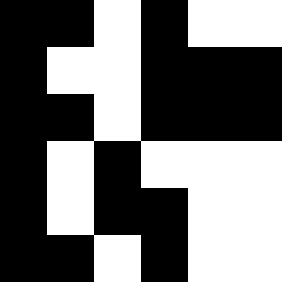[["black", "black", "white", "black", "white", "white"], ["black", "white", "white", "black", "black", "black"], ["black", "black", "white", "black", "black", "black"], ["black", "white", "black", "white", "white", "white"], ["black", "white", "black", "black", "white", "white"], ["black", "black", "white", "black", "white", "white"]]